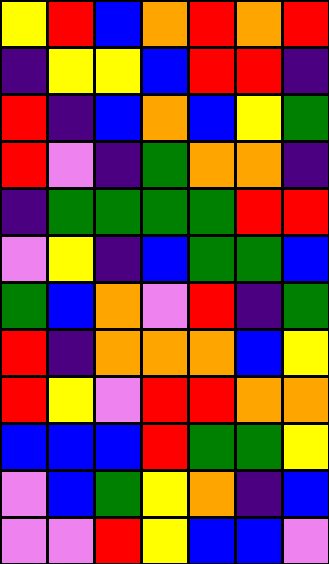[["yellow", "red", "blue", "orange", "red", "orange", "red"], ["indigo", "yellow", "yellow", "blue", "red", "red", "indigo"], ["red", "indigo", "blue", "orange", "blue", "yellow", "green"], ["red", "violet", "indigo", "green", "orange", "orange", "indigo"], ["indigo", "green", "green", "green", "green", "red", "red"], ["violet", "yellow", "indigo", "blue", "green", "green", "blue"], ["green", "blue", "orange", "violet", "red", "indigo", "green"], ["red", "indigo", "orange", "orange", "orange", "blue", "yellow"], ["red", "yellow", "violet", "red", "red", "orange", "orange"], ["blue", "blue", "blue", "red", "green", "green", "yellow"], ["violet", "blue", "green", "yellow", "orange", "indigo", "blue"], ["violet", "violet", "red", "yellow", "blue", "blue", "violet"]]